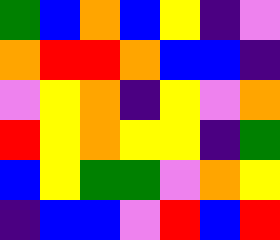[["green", "blue", "orange", "blue", "yellow", "indigo", "violet"], ["orange", "red", "red", "orange", "blue", "blue", "indigo"], ["violet", "yellow", "orange", "indigo", "yellow", "violet", "orange"], ["red", "yellow", "orange", "yellow", "yellow", "indigo", "green"], ["blue", "yellow", "green", "green", "violet", "orange", "yellow"], ["indigo", "blue", "blue", "violet", "red", "blue", "red"]]